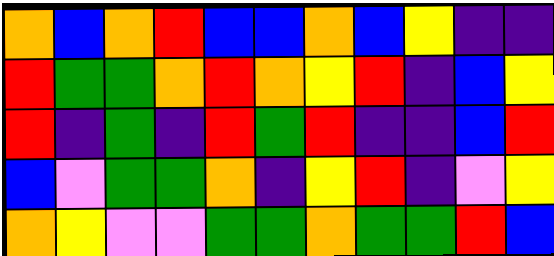[["orange", "blue", "orange", "red", "blue", "blue", "orange", "blue", "yellow", "indigo", "indigo"], ["red", "green", "green", "orange", "red", "orange", "yellow", "red", "indigo", "blue", "yellow"], ["red", "indigo", "green", "indigo", "red", "green", "red", "indigo", "indigo", "blue", "red"], ["blue", "violet", "green", "green", "orange", "indigo", "yellow", "red", "indigo", "violet", "yellow"], ["orange", "yellow", "violet", "violet", "green", "green", "orange", "green", "green", "red", "blue"]]